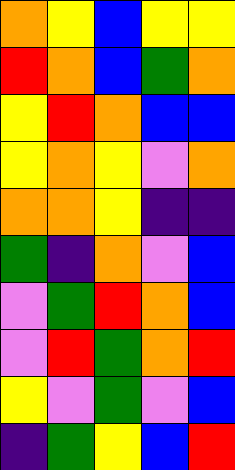[["orange", "yellow", "blue", "yellow", "yellow"], ["red", "orange", "blue", "green", "orange"], ["yellow", "red", "orange", "blue", "blue"], ["yellow", "orange", "yellow", "violet", "orange"], ["orange", "orange", "yellow", "indigo", "indigo"], ["green", "indigo", "orange", "violet", "blue"], ["violet", "green", "red", "orange", "blue"], ["violet", "red", "green", "orange", "red"], ["yellow", "violet", "green", "violet", "blue"], ["indigo", "green", "yellow", "blue", "red"]]